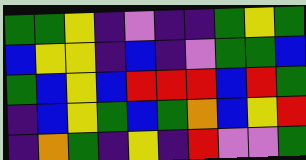[["green", "green", "yellow", "indigo", "violet", "indigo", "indigo", "green", "yellow", "green"], ["blue", "yellow", "yellow", "indigo", "blue", "indigo", "violet", "green", "green", "blue"], ["green", "blue", "yellow", "blue", "red", "red", "red", "blue", "red", "green"], ["indigo", "blue", "yellow", "green", "blue", "green", "orange", "blue", "yellow", "red"], ["indigo", "orange", "green", "indigo", "yellow", "indigo", "red", "violet", "violet", "green"]]